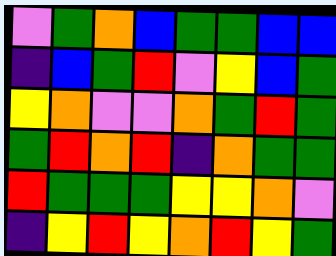[["violet", "green", "orange", "blue", "green", "green", "blue", "blue"], ["indigo", "blue", "green", "red", "violet", "yellow", "blue", "green"], ["yellow", "orange", "violet", "violet", "orange", "green", "red", "green"], ["green", "red", "orange", "red", "indigo", "orange", "green", "green"], ["red", "green", "green", "green", "yellow", "yellow", "orange", "violet"], ["indigo", "yellow", "red", "yellow", "orange", "red", "yellow", "green"]]